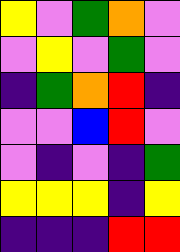[["yellow", "violet", "green", "orange", "violet"], ["violet", "yellow", "violet", "green", "violet"], ["indigo", "green", "orange", "red", "indigo"], ["violet", "violet", "blue", "red", "violet"], ["violet", "indigo", "violet", "indigo", "green"], ["yellow", "yellow", "yellow", "indigo", "yellow"], ["indigo", "indigo", "indigo", "red", "red"]]